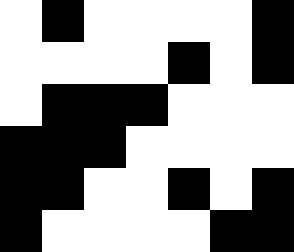[["white", "black", "white", "white", "white", "white", "black"], ["white", "white", "white", "white", "black", "white", "black"], ["white", "black", "black", "black", "white", "white", "white"], ["black", "black", "black", "white", "white", "white", "white"], ["black", "black", "white", "white", "black", "white", "black"], ["black", "white", "white", "white", "white", "black", "black"]]